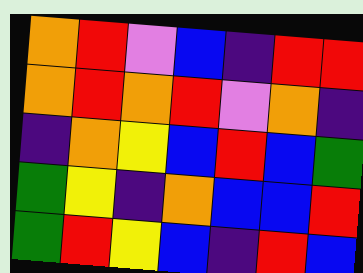[["orange", "red", "violet", "blue", "indigo", "red", "red"], ["orange", "red", "orange", "red", "violet", "orange", "indigo"], ["indigo", "orange", "yellow", "blue", "red", "blue", "green"], ["green", "yellow", "indigo", "orange", "blue", "blue", "red"], ["green", "red", "yellow", "blue", "indigo", "red", "blue"]]